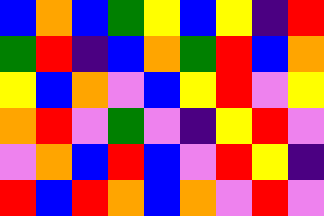[["blue", "orange", "blue", "green", "yellow", "blue", "yellow", "indigo", "red"], ["green", "red", "indigo", "blue", "orange", "green", "red", "blue", "orange"], ["yellow", "blue", "orange", "violet", "blue", "yellow", "red", "violet", "yellow"], ["orange", "red", "violet", "green", "violet", "indigo", "yellow", "red", "violet"], ["violet", "orange", "blue", "red", "blue", "violet", "red", "yellow", "indigo"], ["red", "blue", "red", "orange", "blue", "orange", "violet", "red", "violet"]]